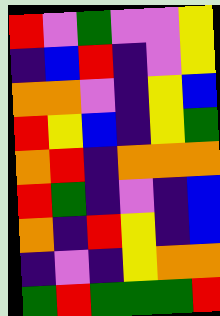[["red", "violet", "green", "violet", "violet", "yellow"], ["indigo", "blue", "red", "indigo", "violet", "yellow"], ["orange", "orange", "violet", "indigo", "yellow", "blue"], ["red", "yellow", "blue", "indigo", "yellow", "green"], ["orange", "red", "indigo", "orange", "orange", "orange"], ["red", "green", "indigo", "violet", "indigo", "blue"], ["orange", "indigo", "red", "yellow", "indigo", "blue"], ["indigo", "violet", "indigo", "yellow", "orange", "orange"], ["green", "red", "green", "green", "green", "red"]]